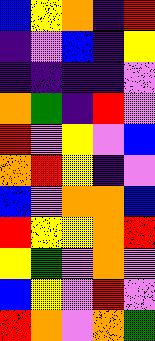[["blue", "yellow", "orange", "indigo", "red"], ["indigo", "violet", "blue", "indigo", "yellow"], ["indigo", "indigo", "indigo", "indigo", "violet"], ["orange", "green", "indigo", "red", "violet"], ["red", "violet", "yellow", "violet", "blue"], ["orange", "red", "yellow", "indigo", "violet"], ["blue", "violet", "orange", "orange", "blue"], ["red", "yellow", "yellow", "orange", "red"], ["yellow", "green", "violet", "orange", "violet"], ["blue", "yellow", "violet", "red", "violet"], ["red", "orange", "violet", "orange", "green"]]